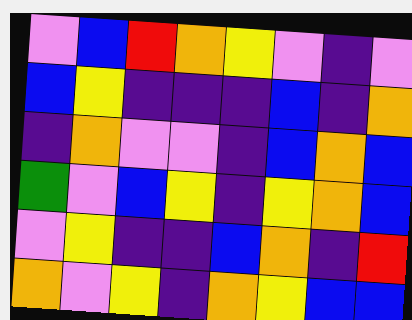[["violet", "blue", "red", "orange", "yellow", "violet", "indigo", "violet"], ["blue", "yellow", "indigo", "indigo", "indigo", "blue", "indigo", "orange"], ["indigo", "orange", "violet", "violet", "indigo", "blue", "orange", "blue"], ["green", "violet", "blue", "yellow", "indigo", "yellow", "orange", "blue"], ["violet", "yellow", "indigo", "indigo", "blue", "orange", "indigo", "red"], ["orange", "violet", "yellow", "indigo", "orange", "yellow", "blue", "blue"]]